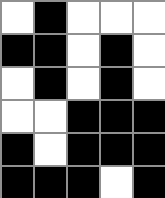[["white", "black", "white", "white", "white"], ["black", "black", "white", "black", "white"], ["white", "black", "white", "black", "white"], ["white", "white", "black", "black", "black"], ["black", "white", "black", "black", "black"], ["black", "black", "black", "white", "black"]]